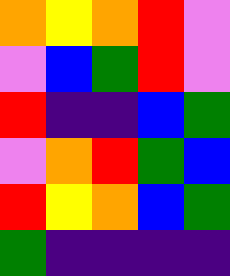[["orange", "yellow", "orange", "red", "violet"], ["violet", "blue", "green", "red", "violet"], ["red", "indigo", "indigo", "blue", "green"], ["violet", "orange", "red", "green", "blue"], ["red", "yellow", "orange", "blue", "green"], ["green", "indigo", "indigo", "indigo", "indigo"]]